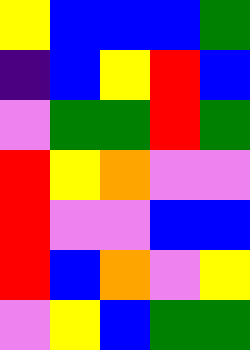[["yellow", "blue", "blue", "blue", "green"], ["indigo", "blue", "yellow", "red", "blue"], ["violet", "green", "green", "red", "green"], ["red", "yellow", "orange", "violet", "violet"], ["red", "violet", "violet", "blue", "blue"], ["red", "blue", "orange", "violet", "yellow"], ["violet", "yellow", "blue", "green", "green"]]